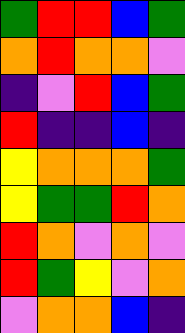[["green", "red", "red", "blue", "green"], ["orange", "red", "orange", "orange", "violet"], ["indigo", "violet", "red", "blue", "green"], ["red", "indigo", "indigo", "blue", "indigo"], ["yellow", "orange", "orange", "orange", "green"], ["yellow", "green", "green", "red", "orange"], ["red", "orange", "violet", "orange", "violet"], ["red", "green", "yellow", "violet", "orange"], ["violet", "orange", "orange", "blue", "indigo"]]